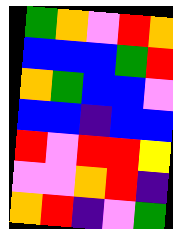[["green", "orange", "violet", "red", "orange"], ["blue", "blue", "blue", "green", "red"], ["orange", "green", "blue", "blue", "violet"], ["blue", "blue", "indigo", "blue", "blue"], ["red", "violet", "red", "red", "yellow"], ["violet", "violet", "orange", "red", "indigo"], ["orange", "red", "indigo", "violet", "green"]]